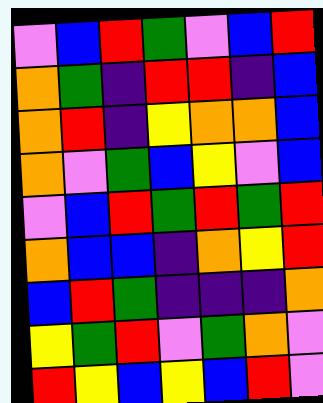[["violet", "blue", "red", "green", "violet", "blue", "red"], ["orange", "green", "indigo", "red", "red", "indigo", "blue"], ["orange", "red", "indigo", "yellow", "orange", "orange", "blue"], ["orange", "violet", "green", "blue", "yellow", "violet", "blue"], ["violet", "blue", "red", "green", "red", "green", "red"], ["orange", "blue", "blue", "indigo", "orange", "yellow", "red"], ["blue", "red", "green", "indigo", "indigo", "indigo", "orange"], ["yellow", "green", "red", "violet", "green", "orange", "violet"], ["red", "yellow", "blue", "yellow", "blue", "red", "violet"]]